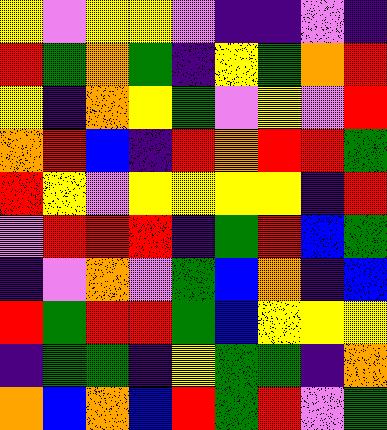[["yellow", "violet", "yellow", "yellow", "violet", "indigo", "indigo", "violet", "indigo"], ["red", "green", "orange", "green", "indigo", "yellow", "green", "orange", "red"], ["yellow", "indigo", "orange", "yellow", "green", "violet", "yellow", "violet", "red"], ["orange", "red", "blue", "indigo", "red", "orange", "red", "red", "green"], ["red", "yellow", "violet", "yellow", "yellow", "yellow", "yellow", "indigo", "red"], ["violet", "red", "red", "red", "indigo", "green", "red", "blue", "green"], ["indigo", "violet", "orange", "violet", "green", "blue", "orange", "indigo", "blue"], ["red", "green", "red", "red", "green", "blue", "yellow", "yellow", "yellow"], ["indigo", "green", "green", "indigo", "yellow", "green", "green", "indigo", "orange"], ["orange", "blue", "orange", "blue", "red", "green", "red", "violet", "green"]]